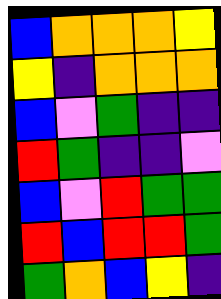[["blue", "orange", "orange", "orange", "yellow"], ["yellow", "indigo", "orange", "orange", "orange"], ["blue", "violet", "green", "indigo", "indigo"], ["red", "green", "indigo", "indigo", "violet"], ["blue", "violet", "red", "green", "green"], ["red", "blue", "red", "red", "green"], ["green", "orange", "blue", "yellow", "indigo"]]